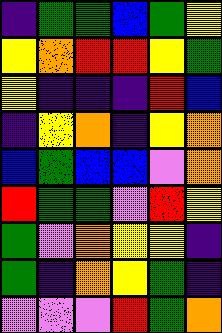[["indigo", "green", "green", "blue", "green", "yellow"], ["yellow", "orange", "red", "red", "yellow", "green"], ["yellow", "indigo", "indigo", "indigo", "red", "blue"], ["indigo", "yellow", "orange", "indigo", "yellow", "orange"], ["blue", "green", "blue", "blue", "violet", "orange"], ["red", "green", "green", "violet", "red", "yellow"], ["green", "violet", "orange", "yellow", "yellow", "indigo"], ["green", "indigo", "orange", "yellow", "green", "indigo"], ["violet", "violet", "violet", "red", "green", "orange"]]